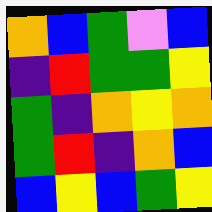[["orange", "blue", "green", "violet", "blue"], ["indigo", "red", "green", "green", "yellow"], ["green", "indigo", "orange", "yellow", "orange"], ["green", "red", "indigo", "orange", "blue"], ["blue", "yellow", "blue", "green", "yellow"]]